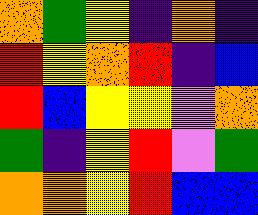[["orange", "green", "yellow", "indigo", "orange", "indigo"], ["red", "yellow", "orange", "red", "indigo", "blue"], ["red", "blue", "yellow", "yellow", "violet", "orange"], ["green", "indigo", "yellow", "red", "violet", "green"], ["orange", "orange", "yellow", "red", "blue", "blue"]]